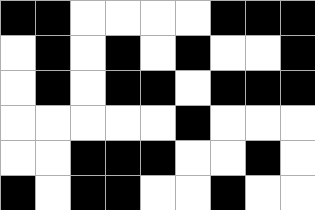[["black", "black", "white", "white", "white", "white", "black", "black", "black"], ["white", "black", "white", "black", "white", "black", "white", "white", "black"], ["white", "black", "white", "black", "black", "white", "black", "black", "black"], ["white", "white", "white", "white", "white", "black", "white", "white", "white"], ["white", "white", "black", "black", "black", "white", "white", "black", "white"], ["black", "white", "black", "black", "white", "white", "black", "white", "white"]]